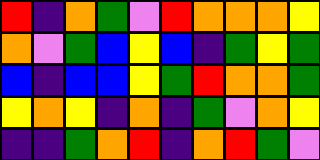[["red", "indigo", "orange", "green", "violet", "red", "orange", "orange", "orange", "yellow"], ["orange", "violet", "green", "blue", "yellow", "blue", "indigo", "green", "yellow", "green"], ["blue", "indigo", "blue", "blue", "yellow", "green", "red", "orange", "orange", "green"], ["yellow", "orange", "yellow", "indigo", "orange", "indigo", "green", "violet", "orange", "yellow"], ["indigo", "indigo", "green", "orange", "red", "indigo", "orange", "red", "green", "violet"]]